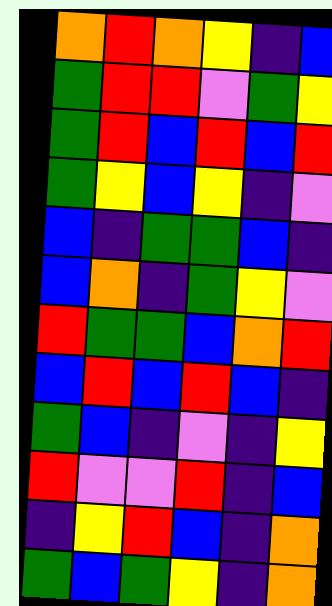[["orange", "red", "orange", "yellow", "indigo", "blue"], ["green", "red", "red", "violet", "green", "yellow"], ["green", "red", "blue", "red", "blue", "red"], ["green", "yellow", "blue", "yellow", "indigo", "violet"], ["blue", "indigo", "green", "green", "blue", "indigo"], ["blue", "orange", "indigo", "green", "yellow", "violet"], ["red", "green", "green", "blue", "orange", "red"], ["blue", "red", "blue", "red", "blue", "indigo"], ["green", "blue", "indigo", "violet", "indigo", "yellow"], ["red", "violet", "violet", "red", "indigo", "blue"], ["indigo", "yellow", "red", "blue", "indigo", "orange"], ["green", "blue", "green", "yellow", "indigo", "orange"]]